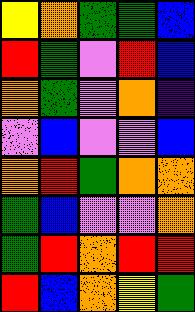[["yellow", "orange", "green", "green", "blue"], ["red", "green", "violet", "red", "blue"], ["orange", "green", "violet", "orange", "indigo"], ["violet", "blue", "violet", "violet", "blue"], ["orange", "red", "green", "orange", "orange"], ["green", "blue", "violet", "violet", "orange"], ["green", "red", "orange", "red", "red"], ["red", "blue", "orange", "yellow", "green"]]